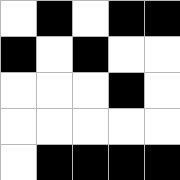[["white", "black", "white", "black", "black"], ["black", "white", "black", "white", "white"], ["white", "white", "white", "black", "white"], ["white", "white", "white", "white", "white"], ["white", "black", "black", "black", "black"]]